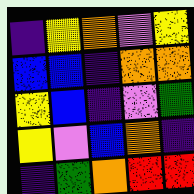[["indigo", "yellow", "orange", "violet", "yellow"], ["blue", "blue", "indigo", "orange", "orange"], ["yellow", "blue", "indigo", "violet", "green"], ["yellow", "violet", "blue", "orange", "indigo"], ["indigo", "green", "orange", "red", "red"]]